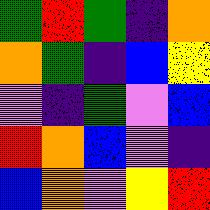[["green", "red", "green", "indigo", "orange"], ["orange", "green", "indigo", "blue", "yellow"], ["violet", "indigo", "green", "violet", "blue"], ["red", "orange", "blue", "violet", "indigo"], ["blue", "orange", "violet", "yellow", "red"]]